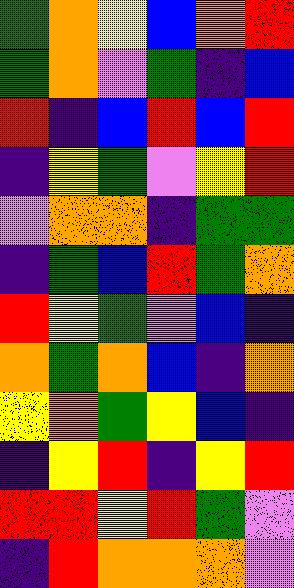[["green", "orange", "yellow", "blue", "orange", "red"], ["green", "orange", "violet", "green", "indigo", "blue"], ["red", "indigo", "blue", "red", "blue", "red"], ["indigo", "yellow", "green", "violet", "yellow", "red"], ["violet", "orange", "orange", "indigo", "green", "green"], ["indigo", "green", "blue", "red", "green", "orange"], ["red", "yellow", "green", "violet", "blue", "indigo"], ["orange", "green", "orange", "blue", "indigo", "orange"], ["yellow", "orange", "green", "yellow", "blue", "indigo"], ["indigo", "yellow", "red", "indigo", "yellow", "red"], ["red", "red", "yellow", "red", "green", "violet"], ["indigo", "red", "orange", "orange", "orange", "violet"]]